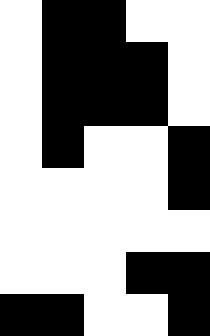[["white", "black", "black", "white", "white"], ["white", "black", "black", "black", "white"], ["white", "black", "black", "black", "white"], ["white", "black", "white", "white", "black"], ["white", "white", "white", "white", "black"], ["white", "white", "white", "white", "white"], ["white", "white", "white", "black", "black"], ["black", "black", "white", "white", "black"]]